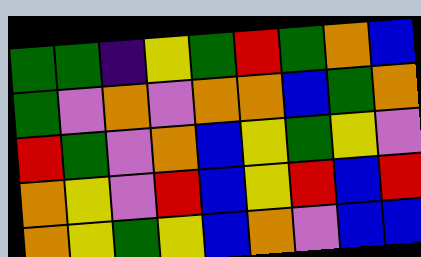[["green", "green", "indigo", "yellow", "green", "red", "green", "orange", "blue"], ["green", "violet", "orange", "violet", "orange", "orange", "blue", "green", "orange"], ["red", "green", "violet", "orange", "blue", "yellow", "green", "yellow", "violet"], ["orange", "yellow", "violet", "red", "blue", "yellow", "red", "blue", "red"], ["orange", "yellow", "green", "yellow", "blue", "orange", "violet", "blue", "blue"]]